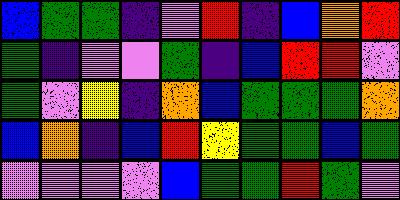[["blue", "green", "green", "indigo", "violet", "red", "indigo", "blue", "orange", "red"], ["green", "indigo", "violet", "violet", "green", "indigo", "blue", "red", "red", "violet"], ["green", "violet", "yellow", "indigo", "orange", "blue", "green", "green", "green", "orange"], ["blue", "orange", "indigo", "blue", "red", "yellow", "green", "green", "blue", "green"], ["violet", "violet", "violet", "violet", "blue", "green", "green", "red", "green", "violet"]]